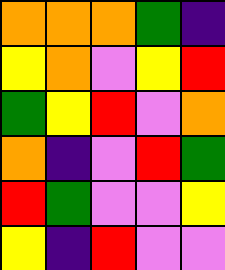[["orange", "orange", "orange", "green", "indigo"], ["yellow", "orange", "violet", "yellow", "red"], ["green", "yellow", "red", "violet", "orange"], ["orange", "indigo", "violet", "red", "green"], ["red", "green", "violet", "violet", "yellow"], ["yellow", "indigo", "red", "violet", "violet"]]